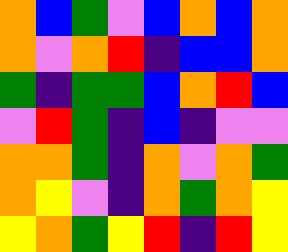[["orange", "blue", "green", "violet", "blue", "orange", "blue", "orange"], ["orange", "violet", "orange", "red", "indigo", "blue", "blue", "orange"], ["green", "indigo", "green", "green", "blue", "orange", "red", "blue"], ["violet", "red", "green", "indigo", "blue", "indigo", "violet", "violet"], ["orange", "orange", "green", "indigo", "orange", "violet", "orange", "green"], ["orange", "yellow", "violet", "indigo", "orange", "green", "orange", "yellow"], ["yellow", "orange", "green", "yellow", "red", "indigo", "red", "yellow"]]